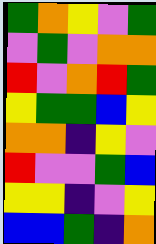[["green", "orange", "yellow", "violet", "green"], ["violet", "green", "violet", "orange", "orange"], ["red", "violet", "orange", "red", "green"], ["yellow", "green", "green", "blue", "yellow"], ["orange", "orange", "indigo", "yellow", "violet"], ["red", "violet", "violet", "green", "blue"], ["yellow", "yellow", "indigo", "violet", "yellow"], ["blue", "blue", "green", "indigo", "orange"]]